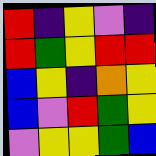[["red", "indigo", "yellow", "violet", "indigo"], ["red", "green", "yellow", "red", "red"], ["blue", "yellow", "indigo", "orange", "yellow"], ["blue", "violet", "red", "green", "yellow"], ["violet", "yellow", "yellow", "green", "blue"]]